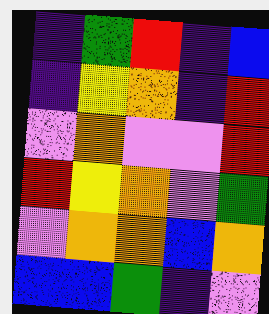[["indigo", "green", "red", "indigo", "blue"], ["indigo", "yellow", "orange", "indigo", "red"], ["violet", "orange", "violet", "violet", "red"], ["red", "yellow", "orange", "violet", "green"], ["violet", "orange", "orange", "blue", "orange"], ["blue", "blue", "green", "indigo", "violet"]]